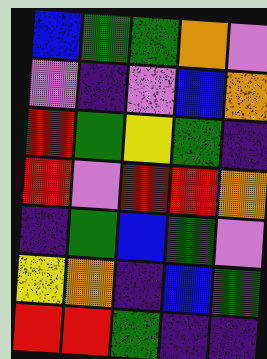[["blue", "green", "green", "orange", "violet"], ["violet", "indigo", "violet", "blue", "orange"], ["red", "green", "yellow", "green", "indigo"], ["red", "violet", "red", "red", "orange"], ["indigo", "green", "blue", "green", "violet"], ["yellow", "orange", "indigo", "blue", "green"], ["red", "red", "green", "indigo", "indigo"]]